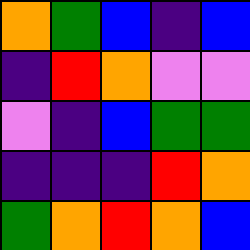[["orange", "green", "blue", "indigo", "blue"], ["indigo", "red", "orange", "violet", "violet"], ["violet", "indigo", "blue", "green", "green"], ["indigo", "indigo", "indigo", "red", "orange"], ["green", "orange", "red", "orange", "blue"]]